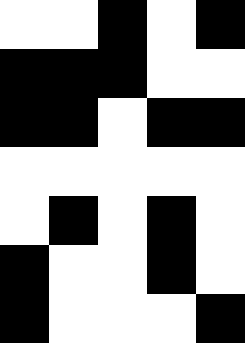[["white", "white", "black", "white", "black"], ["black", "black", "black", "white", "white"], ["black", "black", "white", "black", "black"], ["white", "white", "white", "white", "white"], ["white", "black", "white", "black", "white"], ["black", "white", "white", "black", "white"], ["black", "white", "white", "white", "black"]]